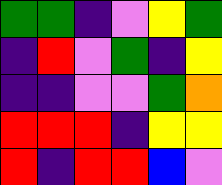[["green", "green", "indigo", "violet", "yellow", "green"], ["indigo", "red", "violet", "green", "indigo", "yellow"], ["indigo", "indigo", "violet", "violet", "green", "orange"], ["red", "red", "red", "indigo", "yellow", "yellow"], ["red", "indigo", "red", "red", "blue", "violet"]]